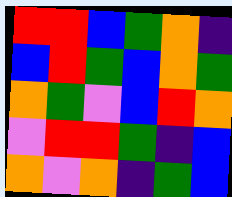[["red", "red", "blue", "green", "orange", "indigo"], ["blue", "red", "green", "blue", "orange", "green"], ["orange", "green", "violet", "blue", "red", "orange"], ["violet", "red", "red", "green", "indigo", "blue"], ["orange", "violet", "orange", "indigo", "green", "blue"]]